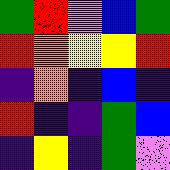[["green", "red", "violet", "blue", "green"], ["red", "orange", "yellow", "yellow", "red"], ["indigo", "orange", "indigo", "blue", "indigo"], ["red", "indigo", "indigo", "green", "blue"], ["indigo", "yellow", "indigo", "green", "violet"]]